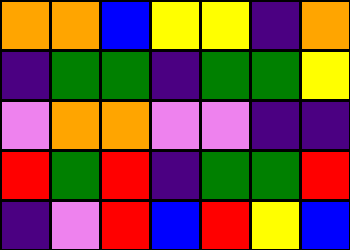[["orange", "orange", "blue", "yellow", "yellow", "indigo", "orange"], ["indigo", "green", "green", "indigo", "green", "green", "yellow"], ["violet", "orange", "orange", "violet", "violet", "indigo", "indigo"], ["red", "green", "red", "indigo", "green", "green", "red"], ["indigo", "violet", "red", "blue", "red", "yellow", "blue"]]